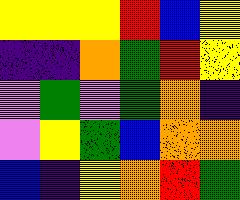[["yellow", "yellow", "yellow", "red", "blue", "yellow"], ["indigo", "indigo", "orange", "green", "red", "yellow"], ["violet", "green", "violet", "green", "orange", "indigo"], ["violet", "yellow", "green", "blue", "orange", "orange"], ["blue", "indigo", "yellow", "orange", "red", "green"]]